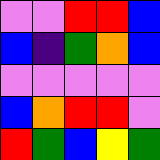[["violet", "violet", "red", "red", "blue"], ["blue", "indigo", "green", "orange", "blue"], ["violet", "violet", "violet", "violet", "violet"], ["blue", "orange", "red", "red", "violet"], ["red", "green", "blue", "yellow", "green"]]